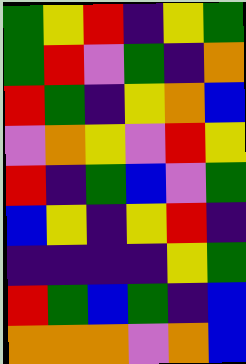[["green", "yellow", "red", "indigo", "yellow", "green"], ["green", "red", "violet", "green", "indigo", "orange"], ["red", "green", "indigo", "yellow", "orange", "blue"], ["violet", "orange", "yellow", "violet", "red", "yellow"], ["red", "indigo", "green", "blue", "violet", "green"], ["blue", "yellow", "indigo", "yellow", "red", "indigo"], ["indigo", "indigo", "indigo", "indigo", "yellow", "green"], ["red", "green", "blue", "green", "indigo", "blue"], ["orange", "orange", "orange", "violet", "orange", "blue"]]